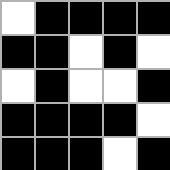[["white", "black", "black", "black", "black"], ["black", "black", "white", "black", "white"], ["white", "black", "white", "white", "black"], ["black", "black", "black", "black", "white"], ["black", "black", "black", "white", "black"]]